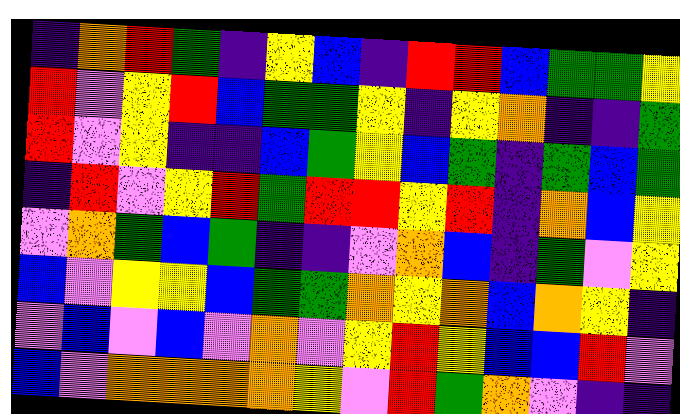[["indigo", "orange", "red", "green", "indigo", "yellow", "blue", "indigo", "red", "red", "blue", "green", "green", "yellow"], ["red", "violet", "yellow", "red", "blue", "green", "green", "yellow", "indigo", "yellow", "orange", "indigo", "indigo", "green"], ["red", "violet", "yellow", "indigo", "indigo", "blue", "green", "yellow", "blue", "green", "indigo", "green", "blue", "green"], ["indigo", "red", "violet", "yellow", "red", "green", "red", "red", "yellow", "red", "indigo", "orange", "blue", "yellow"], ["violet", "orange", "green", "blue", "green", "indigo", "indigo", "violet", "orange", "blue", "indigo", "green", "violet", "yellow"], ["blue", "violet", "yellow", "yellow", "blue", "green", "green", "orange", "yellow", "orange", "blue", "orange", "yellow", "indigo"], ["violet", "blue", "violet", "blue", "violet", "orange", "violet", "yellow", "red", "yellow", "blue", "blue", "red", "violet"], ["blue", "violet", "orange", "orange", "orange", "orange", "yellow", "violet", "red", "green", "orange", "violet", "indigo", "indigo"]]